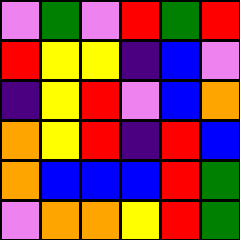[["violet", "green", "violet", "red", "green", "red"], ["red", "yellow", "yellow", "indigo", "blue", "violet"], ["indigo", "yellow", "red", "violet", "blue", "orange"], ["orange", "yellow", "red", "indigo", "red", "blue"], ["orange", "blue", "blue", "blue", "red", "green"], ["violet", "orange", "orange", "yellow", "red", "green"]]